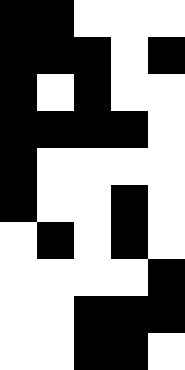[["black", "black", "white", "white", "white"], ["black", "black", "black", "white", "black"], ["black", "white", "black", "white", "white"], ["black", "black", "black", "black", "white"], ["black", "white", "white", "white", "white"], ["black", "white", "white", "black", "white"], ["white", "black", "white", "black", "white"], ["white", "white", "white", "white", "black"], ["white", "white", "black", "black", "black"], ["white", "white", "black", "black", "white"]]